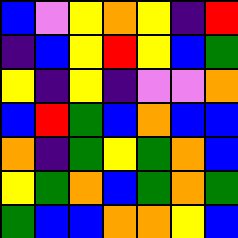[["blue", "violet", "yellow", "orange", "yellow", "indigo", "red"], ["indigo", "blue", "yellow", "red", "yellow", "blue", "green"], ["yellow", "indigo", "yellow", "indigo", "violet", "violet", "orange"], ["blue", "red", "green", "blue", "orange", "blue", "blue"], ["orange", "indigo", "green", "yellow", "green", "orange", "blue"], ["yellow", "green", "orange", "blue", "green", "orange", "green"], ["green", "blue", "blue", "orange", "orange", "yellow", "blue"]]